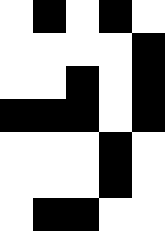[["white", "black", "white", "black", "white"], ["white", "white", "white", "white", "black"], ["white", "white", "black", "white", "black"], ["black", "black", "black", "white", "black"], ["white", "white", "white", "black", "white"], ["white", "white", "white", "black", "white"], ["white", "black", "black", "white", "white"]]